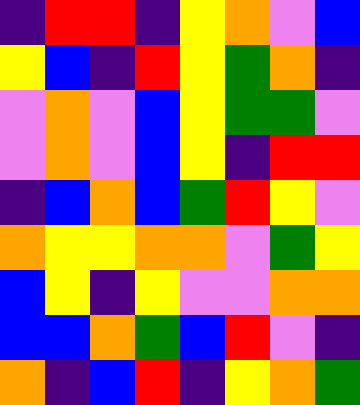[["indigo", "red", "red", "indigo", "yellow", "orange", "violet", "blue"], ["yellow", "blue", "indigo", "red", "yellow", "green", "orange", "indigo"], ["violet", "orange", "violet", "blue", "yellow", "green", "green", "violet"], ["violet", "orange", "violet", "blue", "yellow", "indigo", "red", "red"], ["indigo", "blue", "orange", "blue", "green", "red", "yellow", "violet"], ["orange", "yellow", "yellow", "orange", "orange", "violet", "green", "yellow"], ["blue", "yellow", "indigo", "yellow", "violet", "violet", "orange", "orange"], ["blue", "blue", "orange", "green", "blue", "red", "violet", "indigo"], ["orange", "indigo", "blue", "red", "indigo", "yellow", "orange", "green"]]